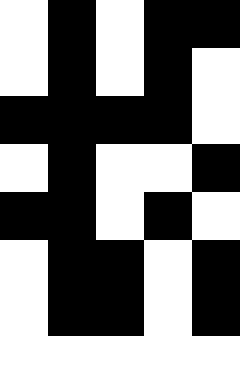[["white", "black", "white", "black", "black"], ["white", "black", "white", "black", "white"], ["black", "black", "black", "black", "white"], ["white", "black", "white", "white", "black"], ["black", "black", "white", "black", "white"], ["white", "black", "black", "white", "black"], ["white", "black", "black", "white", "black"], ["white", "white", "white", "white", "white"]]